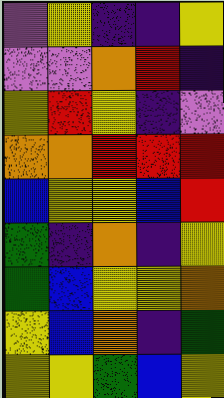[["violet", "yellow", "indigo", "indigo", "yellow"], ["violet", "violet", "orange", "red", "indigo"], ["yellow", "red", "yellow", "indigo", "violet"], ["orange", "orange", "red", "red", "red"], ["blue", "yellow", "yellow", "blue", "red"], ["green", "indigo", "orange", "indigo", "yellow"], ["green", "blue", "yellow", "yellow", "orange"], ["yellow", "blue", "orange", "indigo", "green"], ["yellow", "yellow", "green", "blue", "yellow"]]